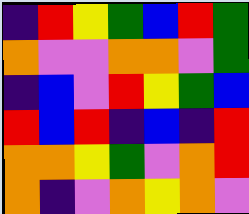[["indigo", "red", "yellow", "green", "blue", "red", "green"], ["orange", "violet", "violet", "orange", "orange", "violet", "green"], ["indigo", "blue", "violet", "red", "yellow", "green", "blue"], ["red", "blue", "red", "indigo", "blue", "indigo", "red"], ["orange", "orange", "yellow", "green", "violet", "orange", "red"], ["orange", "indigo", "violet", "orange", "yellow", "orange", "violet"]]